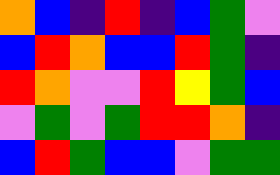[["orange", "blue", "indigo", "red", "indigo", "blue", "green", "violet"], ["blue", "red", "orange", "blue", "blue", "red", "green", "indigo"], ["red", "orange", "violet", "violet", "red", "yellow", "green", "blue"], ["violet", "green", "violet", "green", "red", "red", "orange", "indigo"], ["blue", "red", "green", "blue", "blue", "violet", "green", "green"]]